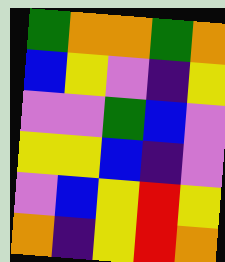[["green", "orange", "orange", "green", "orange"], ["blue", "yellow", "violet", "indigo", "yellow"], ["violet", "violet", "green", "blue", "violet"], ["yellow", "yellow", "blue", "indigo", "violet"], ["violet", "blue", "yellow", "red", "yellow"], ["orange", "indigo", "yellow", "red", "orange"]]